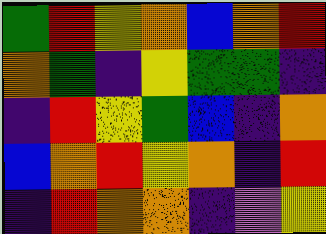[["green", "red", "yellow", "orange", "blue", "orange", "red"], ["orange", "green", "indigo", "yellow", "green", "green", "indigo"], ["indigo", "red", "yellow", "green", "blue", "indigo", "orange"], ["blue", "orange", "red", "yellow", "orange", "indigo", "red"], ["indigo", "red", "orange", "orange", "indigo", "violet", "yellow"]]